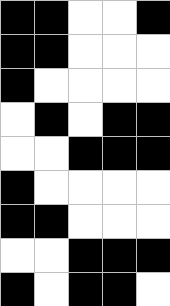[["black", "black", "white", "white", "black"], ["black", "black", "white", "white", "white"], ["black", "white", "white", "white", "white"], ["white", "black", "white", "black", "black"], ["white", "white", "black", "black", "black"], ["black", "white", "white", "white", "white"], ["black", "black", "white", "white", "white"], ["white", "white", "black", "black", "black"], ["black", "white", "black", "black", "white"]]